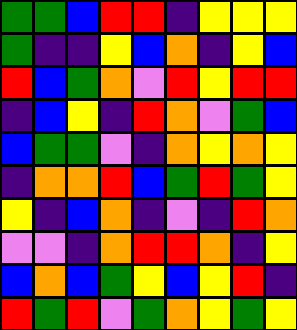[["green", "green", "blue", "red", "red", "indigo", "yellow", "yellow", "yellow"], ["green", "indigo", "indigo", "yellow", "blue", "orange", "indigo", "yellow", "blue"], ["red", "blue", "green", "orange", "violet", "red", "yellow", "red", "red"], ["indigo", "blue", "yellow", "indigo", "red", "orange", "violet", "green", "blue"], ["blue", "green", "green", "violet", "indigo", "orange", "yellow", "orange", "yellow"], ["indigo", "orange", "orange", "red", "blue", "green", "red", "green", "yellow"], ["yellow", "indigo", "blue", "orange", "indigo", "violet", "indigo", "red", "orange"], ["violet", "violet", "indigo", "orange", "red", "red", "orange", "indigo", "yellow"], ["blue", "orange", "blue", "green", "yellow", "blue", "yellow", "red", "indigo"], ["red", "green", "red", "violet", "green", "orange", "yellow", "green", "yellow"]]